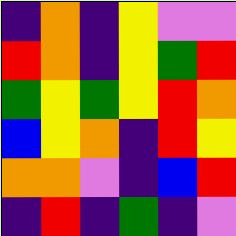[["indigo", "orange", "indigo", "yellow", "violet", "violet"], ["red", "orange", "indigo", "yellow", "green", "red"], ["green", "yellow", "green", "yellow", "red", "orange"], ["blue", "yellow", "orange", "indigo", "red", "yellow"], ["orange", "orange", "violet", "indigo", "blue", "red"], ["indigo", "red", "indigo", "green", "indigo", "violet"]]